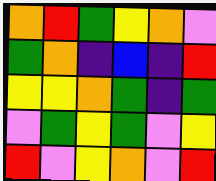[["orange", "red", "green", "yellow", "orange", "violet"], ["green", "orange", "indigo", "blue", "indigo", "red"], ["yellow", "yellow", "orange", "green", "indigo", "green"], ["violet", "green", "yellow", "green", "violet", "yellow"], ["red", "violet", "yellow", "orange", "violet", "red"]]